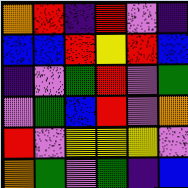[["orange", "red", "indigo", "red", "violet", "indigo"], ["blue", "blue", "red", "yellow", "red", "blue"], ["indigo", "violet", "green", "red", "violet", "green"], ["violet", "green", "blue", "red", "violet", "orange"], ["red", "violet", "yellow", "yellow", "yellow", "violet"], ["orange", "green", "violet", "green", "indigo", "blue"]]